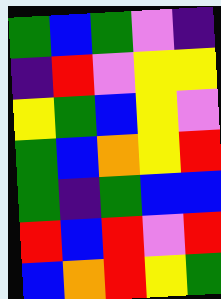[["green", "blue", "green", "violet", "indigo"], ["indigo", "red", "violet", "yellow", "yellow"], ["yellow", "green", "blue", "yellow", "violet"], ["green", "blue", "orange", "yellow", "red"], ["green", "indigo", "green", "blue", "blue"], ["red", "blue", "red", "violet", "red"], ["blue", "orange", "red", "yellow", "green"]]